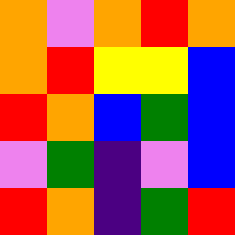[["orange", "violet", "orange", "red", "orange"], ["orange", "red", "yellow", "yellow", "blue"], ["red", "orange", "blue", "green", "blue"], ["violet", "green", "indigo", "violet", "blue"], ["red", "orange", "indigo", "green", "red"]]